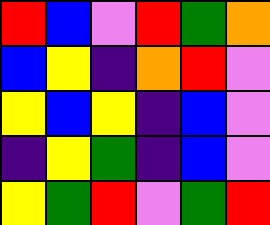[["red", "blue", "violet", "red", "green", "orange"], ["blue", "yellow", "indigo", "orange", "red", "violet"], ["yellow", "blue", "yellow", "indigo", "blue", "violet"], ["indigo", "yellow", "green", "indigo", "blue", "violet"], ["yellow", "green", "red", "violet", "green", "red"]]